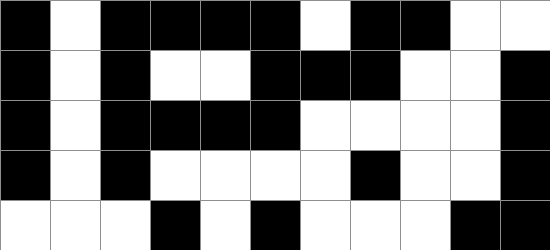[["black", "white", "black", "black", "black", "black", "white", "black", "black", "white", "white"], ["black", "white", "black", "white", "white", "black", "black", "black", "white", "white", "black"], ["black", "white", "black", "black", "black", "black", "white", "white", "white", "white", "black"], ["black", "white", "black", "white", "white", "white", "white", "black", "white", "white", "black"], ["white", "white", "white", "black", "white", "black", "white", "white", "white", "black", "black"]]